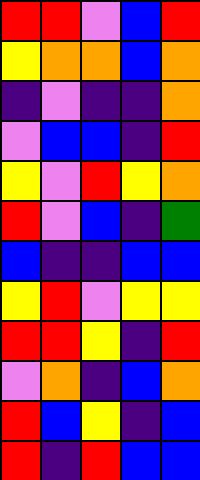[["red", "red", "violet", "blue", "red"], ["yellow", "orange", "orange", "blue", "orange"], ["indigo", "violet", "indigo", "indigo", "orange"], ["violet", "blue", "blue", "indigo", "red"], ["yellow", "violet", "red", "yellow", "orange"], ["red", "violet", "blue", "indigo", "green"], ["blue", "indigo", "indigo", "blue", "blue"], ["yellow", "red", "violet", "yellow", "yellow"], ["red", "red", "yellow", "indigo", "red"], ["violet", "orange", "indigo", "blue", "orange"], ["red", "blue", "yellow", "indigo", "blue"], ["red", "indigo", "red", "blue", "blue"]]